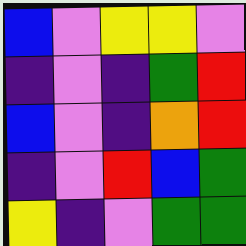[["blue", "violet", "yellow", "yellow", "violet"], ["indigo", "violet", "indigo", "green", "red"], ["blue", "violet", "indigo", "orange", "red"], ["indigo", "violet", "red", "blue", "green"], ["yellow", "indigo", "violet", "green", "green"]]